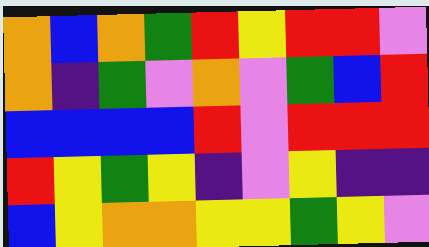[["orange", "blue", "orange", "green", "red", "yellow", "red", "red", "violet"], ["orange", "indigo", "green", "violet", "orange", "violet", "green", "blue", "red"], ["blue", "blue", "blue", "blue", "red", "violet", "red", "red", "red"], ["red", "yellow", "green", "yellow", "indigo", "violet", "yellow", "indigo", "indigo"], ["blue", "yellow", "orange", "orange", "yellow", "yellow", "green", "yellow", "violet"]]